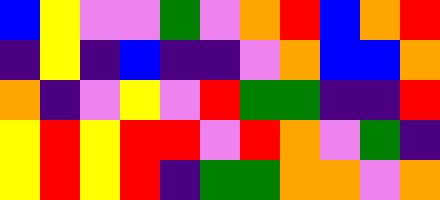[["blue", "yellow", "violet", "violet", "green", "violet", "orange", "red", "blue", "orange", "red"], ["indigo", "yellow", "indigo", "blue", "indigo", "indigo", "violet", "orange", "blue", "blue", "orange"], ["orange", "indigo", "violet", "yellow", "violet", "red", "green", "green", "indigo", "indigo", "red"], ["yellow", "red", "yellow", "red", "red", "violet", "red", "orange", "violet", "green", "indigo"], ["yellow", "red", "yellow", "red", "indigo", "green", "green", "orange", "orange", "violet", "orange"]]